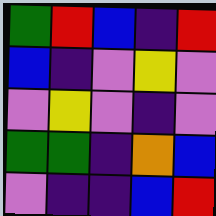[["green", "red", "blue", "indigo", "red"], ["blue", "indigo", "violet", "yellow", "violet"], ["violet", "yellow", "violet", "indigo", "violet"], ["green", "green", "indigo", "orange", "blue"], ["violet", "indigo", "indigo", "blue", "red"]]